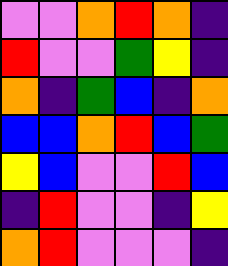[["violet", "violet", "orange", "red", "orange", "indigo"], ["red", "violet", "violet", "green", "yellow", "indigo"], ["orange", "indigo", "green", "blue", "indigo", "orange"], ["blue", "blue", "orange", "red", "blue", "green"], ["yellow", "blue", "violet", "violet", "red", "blue"], ["indigo", "red", "violet", "violet", "indigo", "yellow"], ["orange", "red", "violet", "violet", "violet", "indigo"]]